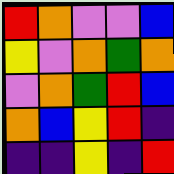[["red", "orange", "violet", "violet", "blue"], ["yellow", "violet", "orange", "green", "orange"], ["violet", "orange", "green", "red", "blue"], ["orange", "blue", "yellow", "red", "indigo"], ["indigo", "indigo", "yellow", "indigo", "red"]]